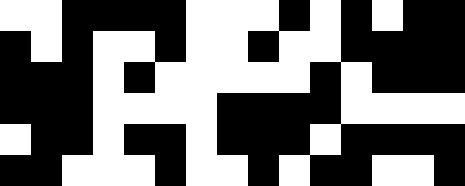[["white", "white", "black", "black", "black", "black", "white", "white", "white", "black", "white", "black", "white", "black", "black"], ["black", "white", "black", "white", "white", "black", "white", "white", "black", "white", "white", "black", "black", "black", "black"], ["black", "black", "black", "white", "black", "white", "white", "white", "white", "white", "black", "white", "black", "black", "black"], ["black", "black", "black", "white", "white", "white", "white", "black", "black", "black", "black", "white", "white", "white", "white"], ["white", "black", "black", "white", "black", "black", "white", "black", "black", "black", "white", "black", "black", "black", "black"], ["black", "black", "white", "white", "white", "black", "white", "white", "black", "white", "black", "black", "white", "white", "black"]]